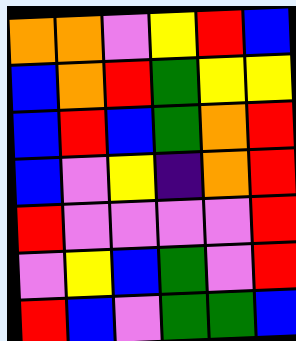[["orange", "orange", "violet", "yellow", "red", "blue"], ["blue", "orange", "red", "green", "yellow", "yellow"], ["blue", "red", "blue", "green", "orange", "red"], ["blue", "violet", "yellow", "indigo", "orange", "red"], ["red", "violet", "violet", "violet", "violet", "red"], ["violet", "yellow", "blue", "green", "violet", "red"], ["red", "blue", "violet", "green", "green", "blue"]]